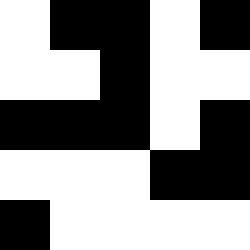[["white", "black", "black", "white", "black"], ["white", "white", "black", "white", "white"], ["black", "black", "black", "white", "black"], ["white", "white", "white", "black", "black"], ["black", "white", "white", "white", "white"]]